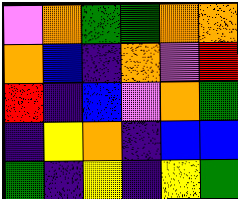[["violet", "orange", "green", "green", "orange", "orange"], ["orange", "blue", "indigo", "orange", "violet", "red"], ["red", "indigo", "blue", "violet", "orange", "green"], ["indigo", "yellow", "orange", "indigo", "blue", "blue"], ["green", "indigo", "yellow", "indigo", "yellow", "green"]]